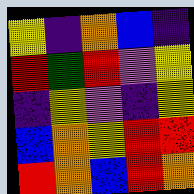[["yellow", "indigo", "orange", "blue", "indigo"], ["red", "green", "red", "violet", "yellow"], ["indigo", "yellow", "violet", "indigo", "yellow"], ["blue", "orange", "yellow", "red", "red"], ["red", "orange", "blue", "red", "orange"]]